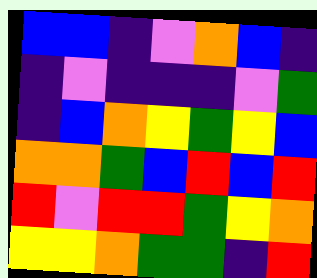[["blue", "blue", "indigo", "violet", "orange", "blue", "indigo"], ["indigo", "violet", "indigo", "indigo", "indigo", "violet", "green"], ["indigo", "blue", "orange", "yellow", "green", "yellow", "blue"], ["orange", "orange", "green", "blue", "red", "blue", "red"], ["red", "violet", "red", "red", "green", "yellow", "orange"], ["yellow", "yellow", "orange", "green", "green", "indigo", "red"]]